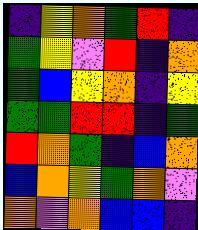[["indigo", "yellow", "orange", "green", "red", "indigo"], ["green", "yellow", "violet", "red", "indigo", "orange"], ["green", "blue", "yellow", "orange", "indigo", "yellow"], ["green", "green", "red", "red", "indigo", "green"], ["red", "orange", "green", "indigo", "blue", "orange"], ["blue", "orange", "yellow", "green", "orange", "violet"], ["orange", "violet", "orange", "blue", "blue", "indigo"]]